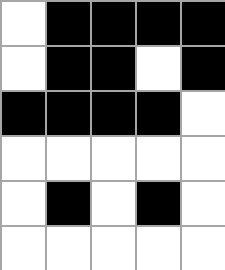[["white", "black", "black", "black", "black"], ["white", "black", "black", "white", "black"], ["black", "black", "black", "black", "white"], ["white", "white", "white", "white", "white"], ["white", "black", "white", "black", "white"], ["white", "white", "white", "white", "white"]]